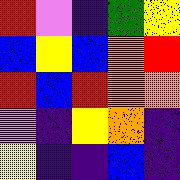[["red", "violet", "indigo", "green", "yellow"], ["blue", "yellow", "blue", "orange", "red"], ["red", "blue", "red", "orange", "orange"], ["violet", "indigo", "yellow", "orange", "indigo"], ["yellow", "indigo", "indigo", "blue", "indigo"]]